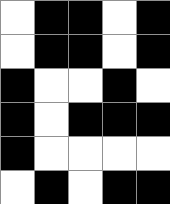[["white", "black", "black", "white", "black"], ["white", "black", "black", "white", "black"], ["black", "white", "white", "black", "white"], ["black", "white", "black", "black", "black"], ["black", "white", "white", "white", "white"], ["white", "black", "white", "black", "black"]]